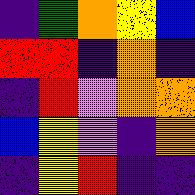[["indigo", "green", "orange", "yellow", "blue"], ["red", "red", "indigo", "orange", "indigo"], ["indigo", "red", "violet", "orange", "orange"], ["blue", "yellow", "violet", "indigo", "orange"], ["indigo", "yellow", "red", "indigo", "indigo"]]